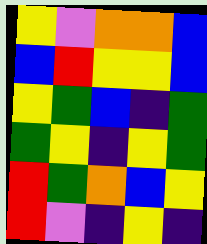[["yellow", "violet", "orange", "orange", "blue"], ["blue", "red", "yellow", "yellow", "blue"], ["yellow", "green", "blue", "indigo", "green"], ["green", "yellow", "indigo", "yellow", "green"], ["red", "green", "orange", "blue", "yellow"], ["red", "violet", "indigo", "yellow", "indigo"]]